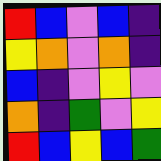[["red", "blue", "violet", "blue", "indigo"], ["yellow", "orange", "violet", "orange", "indigo"], ["blue", "indigo", "violet", "yellow", "violet"], ["orange", "indigo", "green", "violet", "yellow"], ["red", "blue", "yellow", "blue", "green"]]